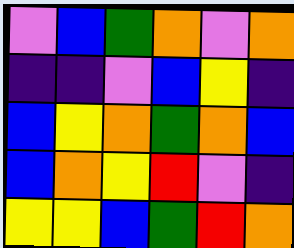[["violet", "blue", "green", "orange", "violet", "orange"], ["indigo", "indigo", "violet", "blue", "yellow", "indigo"], ["blue", "yellow", "orange", "green", "orange", "blue"], ["blue", "orange", "yellow", "red", "violet", "indigo"], ["yellow", "yellow", "blue", "green", "red", "orange"]]